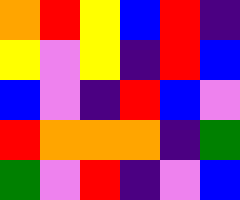[["orange", "red", "yellow", "blue", "red", "indigo"], ["yellow", "violet", "yellow", "indigo", "red", "blue"], ["blue", "violet", "indigo", "red", "blue", "violet"], ["red", "orange", "orange", "orange", "indigo", "green"], ["green", "violet", "red", "indigo", "violet", "blue"]]